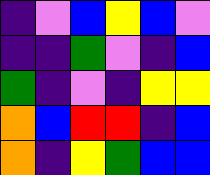[["indigo", "violet", "blue", "yellow", "blue", "violet"], ["indigo", "indigo", "green", "violet", "indigo", "blue"], ["green", "indigo", "violet", "indigo", "yellow", "yellow"], ["orange", "blue", "red", "red", "indigo", "blue"], ["orange", "indigo", "yellow", "green", "blue", "blue"]]